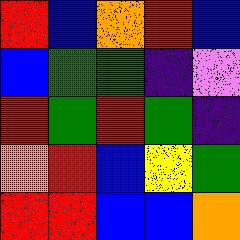[["red", "blue", "orange", "red", "blue"], ["blue", "green", "green", "indigo", "violet"], ["red", "green", "red", "green", "indigo"], ["orange", "red", "blue", "yellow", "green"], ["red", "red", "blue", "blue", "orange"]]